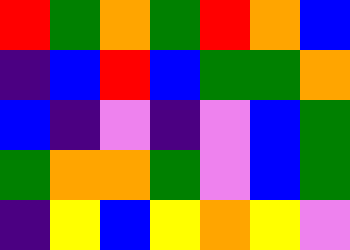[["red", "green", "orange", "green", "red", "orange", "blue"], ["indigo", "blue", "red", "blue", "green", "green", "orange"], ["blue", "indigo", "violet", "indigo", "violet", "blue", "green"], ["green", "orange", "orange", "green", "violet", "blue", "green"], ["indigo", "yellow", "blue", "yellow", "orange", "yellow", "violet"]]